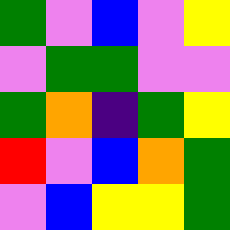[["green", "violet", "blue", "violet", "yellow"], ["violet", "green", "green", "violet", "violet"], ["green", "orange", "indigo", "green", "yellow"], ["red", "violet", "blue", "orange", "green"], ["violet", "blue", "yellow", "yellow", "green"]]